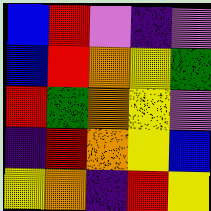[["blue", "red", "violet", "indigo", "violet"], ["blue", "red", "orange", "yellow", "green"], ["red", "green", "orange", "yellow", "violet"], ["indigo", "red", "orange", "yellow", "blue"], ["yellow", "orange", "indigo", "red", "yellow"]]